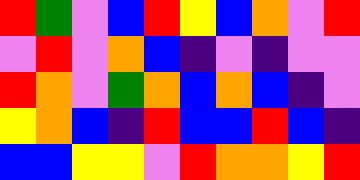[["red", "green", "violet", "blue", "red", "yellow", "blue", "orange", "violet", "red"], ["violet", "red", "violet", "orange", "blue", "indigo", "violet", "indigo", "violet", "violet"], ["red", "orange", "violet", "green", "orange", "blue", "orange", "blue", "indigo", "violet"], ["yellow", "orange", "blue", "indigo", "red", "blue", "blue", "red", "blue", "indigo"], ["blue", "blue", "yellow", "yellow", "violet", "red", "orange", "orange", "yellow", "red"]]